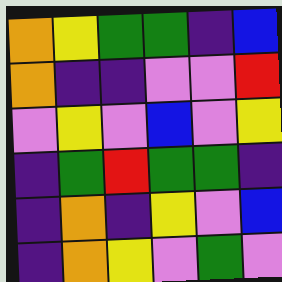[["orange", "yellow", "green", "green", "indigo", "blue"], ["orange", "indigo", "indigo", "violet", "violet", "red"], ["violet", "yellow", "violet", "blue", "violet", "yellow"], ["indigo", "green", "red", "green", "green", "indigo"], ["indigo", "orange", "indigo", "yellow", "violet", "blue"], ["indigo", "orange", "yellow", "violet", "green", "violet"]]